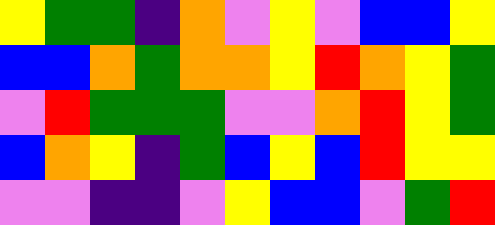[["yellow", "green", "green", "indigo", "orange", "violet", "yellow", "violet", "blue", "blue", "yellow"], ["blue", "blue", "orange", "green", "orange", "orange", "yellow", "red", "orange", "yellow", "green"], ["violet", "red", "green", "green", "green", "violet", "violet", "orange", "red", "yellow", "green"], ["blue", "orange", "yellow", "indigo", "green", "blue", "yellow", "blue", "red", "yellow", "yellow"], ["violet", "violet", "indigo", "indigo", "violet", "yellow", "blue", "blue", "violet", "green", "red"]]